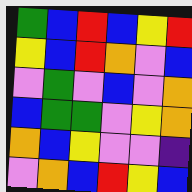[["green", "blue", "red", "blue", "yellow", "red"], ["yellow", "blue", "red", "orange", "violet", "blue"], ["violet", "green", "violet", "blue", "violet", "orange"], ["blue", "green", "green", "violet", "yellow", "orange"], ["orange", "blue", "yellow", "violet", "violet", "indigo"], ["violet", "orange", "blue", "red", "yellow", "blue"]]